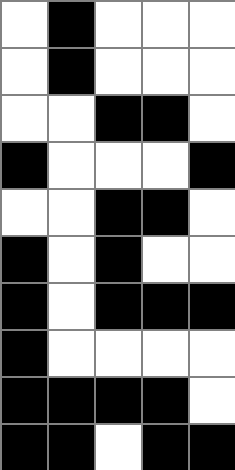[["white", "black", "white", "white", "white"], ["white", "black", "white", "white", "white"], ["white", "white", "black", "black", "white"], ["black", "white", "white", "white", "black"], ["white", "white", "black", "black", "white"], ["black", "white", "black", "white", "white"], ["black", "white", "black", "black", "black"], ["black", "white", "white", "white", "white"], ["black", "black", "black", "black", "white"], ["black", "black", "white", "black", "black"]]